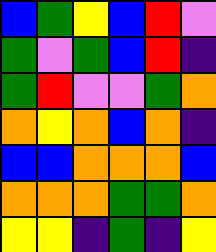[["blue", "green", "yellow", "blue", "red", "violet"], ["green", "violet", "green", "blue", "red", "indigo"], ["green", "red", "violet", "violet", "green", "orange"], ["orange", "yellow", "orange", "blue", "orange", "indigo"], ["blue", "blue", "orange", "orange", "orange", "blue"], ["orange", "orange", "orange", "green", "green", "orange"], ["yellow", "yellow", "indigo", "green", "indigo", "yellow"]]